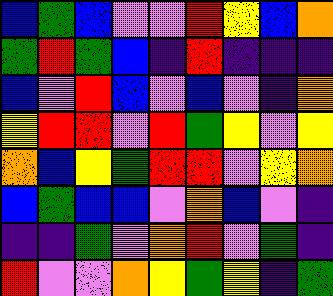[["blue", "green", "blue", "violet", "violet", "red", "yellow", "blue", "orange"], ["green", "red", "green", "blue", "indigo", "red", "indigo", "indigo", "indigo"], ["blue", "violet", "red", "blue", "violet", "blue", "violet", "indigo", "orange"], ["yellow", "red", "red", "violet", "red", "green", "yellow", "violet", "yellow"], ["orange", "blue", "yellow", "green", "red", "red", "violet", "yellow", "orange"], ["blue", "green", "blue", "blue", "violet", "orange", "blue", "violet", "indigo"], ["indigo", "indigo", "green", "violet", "orange", "red", "violet", "green", "indigo"], ["red", "violet", "violet", "orange", "yellow", "green", "yellow", "indigo", "green"]]